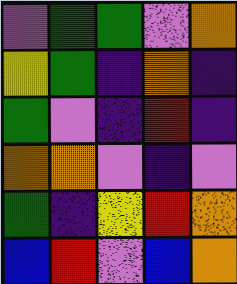[["violet", "green", "green", "violet", "orange"], ["yellow", "green", "indigo", "orange", "indigo"], ["green", "violet", "indigo", "red", "indigo"], ["orange", "orange", "violet", "indigo", "violet"], ["green", "indigo", "yellow", "red", "orange"], ["blue", "red", "violet", "blue", "orange"]]